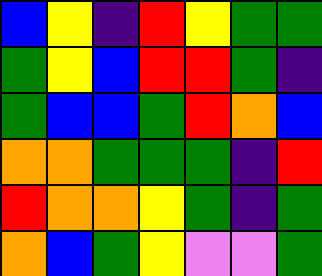[["blue", "yellow", "indigo", "red", "yellow", "green", "green"], ["green", "yellow", "blue", "red", "red", "green", "indigo"], ["green", "blue", "blue", "green", "red", "orange", "blue"], ["orange", "orange", "green", "green", "green", "indigo", "red"], ["red", "orange", "orange", "yellow", "green", "indigo", "green"], ["orange", "blue", "green", "yellow", "violet", "violet", "green"]]